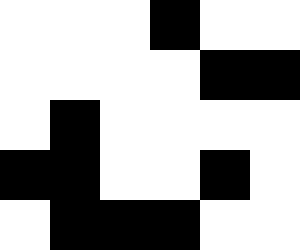[["white", "white", "white", "black", "white", "white"], ["white", "white", "white", "white", "black", "black"], ["white", "black", "white", "white", "white", "white"], ["black", "black", "white", "white", "black", "white"], ["white", "black", "black", "black", "white", "white"]]